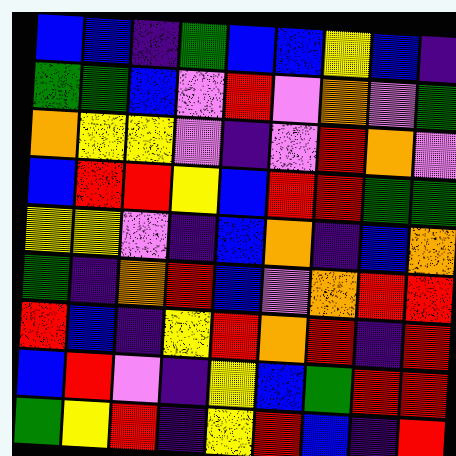[["blue", "blue", "indigo", "green", "blue", "blue", "yellow", "blue", "indigo"], ["green", "green", "blue", "violet", "red", "violet", "orange", "violet", "green"], ["orange", "yellow", "yellow", "violet", "indigo", "violet", "red", "orange", "violet"], ["blue", "red", "red", "yellow", "blue", "red", "red", "green", "green"], ["yellow", "yellow", "violet", "indigo", "blue", "orange", "indigo", "blue", "orange"], ["green", "indigo", "orange", "red", "blue", "violet", "orange", "red", "red"], ["red", "blue", "indigo", "yellow", "red", "orange", "red", "indigo", "red"], ["blue", "red", "violet", "indigo", "yellow", "blue", "green", "red", "red"], ["green", "yellow", "red", "indigo", "yellow", "red", "blue", "indigo", "red"]]